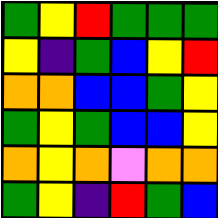[["green", "yellow", "red", "green", "green", "green"], ["yellow", "indigo", "green", "blue", "yellow", "red"], ["orange", "orange", "blue", "blue", "green", "yellow"], ["green", "yellow", "green", "blue", "blue", "yellow"], ["orange", "yellow", "orange", "violet", "orange", "orange"], ["green", "yellow", "indigo", "red", "green", "blue"]]